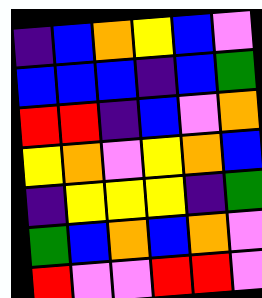[["indigo", "blue", "orange", "yellow", "blue", "violet"], ["blue", "blue", "blue", "indigo", "blue", "green"], ["red", "red", "indigo", "blue", "violet", "orange"], ["yellow", "orange", "violet", "yellow", "orange", "blue"], ["indigo", "yellow", "yellow", "yellow", "indigo", "green"], ["green", "blue", "orange", "blue", "orange", "violet"], ["red", "violet", "violet", "red", "red", "violet"]]